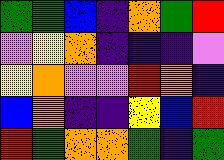[["green", "green", "blue", "indigo", "orange", "green", "red"], ["violet", "yellow", "orange", "indigo", "indigo", "indigo", "violet"], ["yellow", "orange", "violet", "violet", "red", "orange", "indigo"], ["blue", "orange", "indigo", "indigo", "yellow", "blue", "red"], ["red", "green", "orange", "orange", "green", "indigo", "green"]]